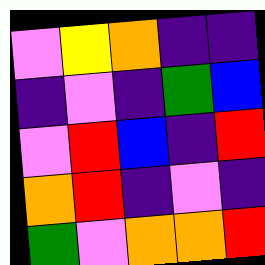[["violet", "yellow", "orange", "indigo", "indigo"], ["indigo", "violet", "indigo", "green", "blue"], ["violet", "red", "blue", "indigo", "red"], ["orange", "red", "indigo", "violet", "indigo"], ["green", "violet", "orange", "orange", "red"]]